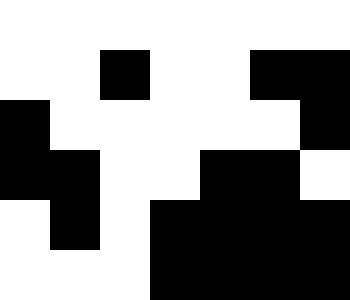[["white", "white", "white", "white", "white", "white", "white"], ["white", "white", "black", "white", "white", "black", "black"], ["black", "white", "white", "white", "white", "white", "black"], ["black", "black", "white", "white", "black", "black", "white"], ["white", "black", "white", "black", "black", "black", "black"], ["white", "white", "white", "black", "black", "black", "black"]]